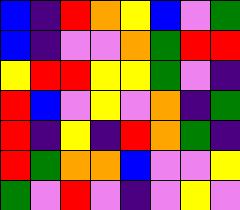[["blue", "indigo", "red", "orange", "yellow", "blue", "violet", "green"], ["blue", "indigo", "violet", "violet", "orange", "green", "red", "red"], ["yellow", "red", "red", "yellow", "yellow", "green", "violet", "indigo"], ["red", "blue", "violet", "yellow", "violet", "orange", "indigo", "green"], ["red", "indigo", "yellow", "indigo", "red", "orange", "green", "indigo"], ["red", "green", "orange", "orange", "blue", "violet", "violet", "yellow"], ["green", "violet", "red", "violet", "indigo", "violet", "yellow", "violet"]]